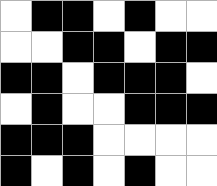[["white", "black", "black", "white", "black", "white", "white"], ["white", "white", "black", "black", "white", "black", "black"], ["black", "black", "white", "black", "black", "black", "white"], ["white", "black", "white", "white", "black", "black", "black"], ["black", "black", "black", "white", "white", "white", "white"], ["black", "white", "black", "white", "black", "white", "white"]]